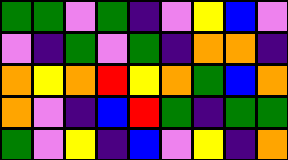[["green", "green", "violet", "green", "indigo", "violet", "yellow", "blue", "violet"], ["violet", "indigo", "green", "violet", "green", "indigo", "orange", "orange", "indigo"], ["orange", "yellow", "orange", "red", "yellow", "orange", "green", "blue", "orange"], ["orange", "violet", "indigo", "blue", "red", "green", "indigo", "green", "green"], ["green", "violet", "yellow", "indigo", "blue", "violet", "yellow", "indigo", "orange"]]